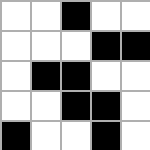[["white", "white", "black", "white", "white"], ["white", "white", "white", "black", "black"], ["white", "black", "black", "white", "white"], ["white", "white", "black", "black", "white"], ["black", "white", "white", "black", "white"]]